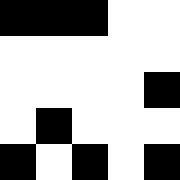[["black", "black", "black", "white", "white"], ["white", "white", "white", "white", "white"], ["white", "white", "white", "white", "black"], ["white", "black", "white", "white", "white"], ["black", "white", "black", "white", "black"]]